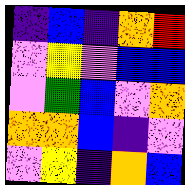[["indigo", "blue", "indigo", "orange", "red"], ["violet", "yellow", "violet", "blue", "blue"], ["violet", "green", "blue", "violet", "orange"], ["orange", "orange", "blue", "indigo", "violet"], ["violet", "yellow", "indigo", "orange", "blue"]]